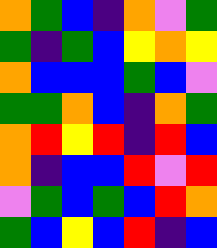[["orange", "green", "blue", "indigo", "orange", "violet", "green"], ["green", "indigo", "green", "blue", "yellow", "orange", "yellow"], ["orange", "blue", "blue", "blue", "green", "blue", "violet"], ["green", "green", "orange", "blue", "indigo", "orange", "green"], ["orange", "red", "yellow", "red", "indigo", "red", "blue"], ["orange", "indigo", "blue", "blue", "red", "violet", "red"], ["violet", "green", "blue", "green", "blue", "red", "orange"], ["green", "blue", "yellow", "blue", "red", "indigo", "blue"]]